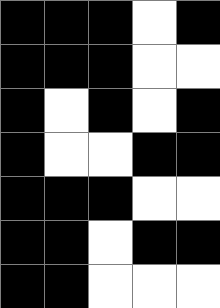[["black", "black", "black", "white", "black"], ["black", "black", "black", "white", "white"], ["black", "white", "black", "white", "black"], ["black", "white", "white", "black", "black"], ["black", "black", "black", "white", "white"], ["black", "black", "white", "black", "black"], ["black", "black", "white", "white", "white"]]